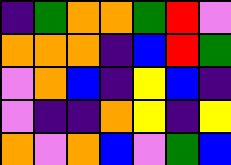[["indigo", "green", "orange", "orange", "green", "red", "violet"], ["orange", "orange", "orange", "indigo", "blue", "red", "green"], ["violet", "orange", "blue", "indigo", "yellow", "blue", "indigo"], ["violet", "indigo", "indigo", "orange", "yellow", "indigo", "yellow"], ["orange", "violet", "orange", "blue", "violet", "green", "blue"]]